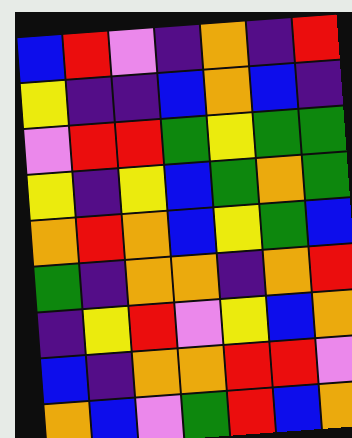[["blue", "red", "violet", "indigo", "orange", "indigo", "red"], ["yellow", "indigo", "indigo", "blue", "orange", "blue", "indigo"], ["violet", "red", "red", "green", "yellow", "green", "green"], ["yellow", "indigo", "yellow", "blue", "green", "orange", "green"], ["orange", "red", "orange", "blue", "yellow", "green", "blue"], ["green", "indigo", "orange", "orange", "indigo", "orange", "red"], ["indigo", "yellow", "red", "violet", "yellow", "blue", "orange"], ["blue", "indigo", "orange", "orange", "red", "red", "violet"], ["orange", "blue", "violet", "green", "red", "blue", "orange"]]